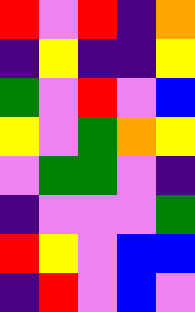[["red", "violet", "red", "indigo", "orange"], ["indigo", "yellow", "indigo", "indigo", "yellow"], ["green", "violet", "red", "violet", "blue"], ["yellow", "violet", "green", "orange", "yellow"], ["violet", "green", "green", "violet", "indigo"], ["indigo", "violet", "violet", "violet", "green"], ["red", "yellow", "violet", "blue", "blue"], ["indigo", "red", "violet", "blue", "violet"]]